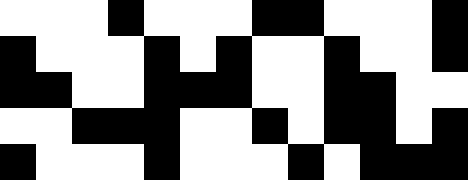[["white", "white", "white", "black", "white", "white", "white", "black", "black", "white", "white", "white", "black"], ["black", "white", "white", "white", "black", "white", "black", "white", "white", "black", "white", "white", "black"], ["black", "black", "white", "white", "black", "black", "black", "white", "white", "black", "black", "white", "white"], ["white", "white", "black", "black", "black", "white", "white", "black", "white", "black", "black", "white", "black"], ["black", "white", "white", "white", "black", "white", "white", "white", "black", "white", "black", "black", "black"]]